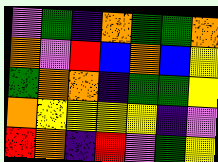[["violet", "green", "indigo", "orange", "green", "green", "orange"], ["orange", "violet", "red", "blue", "orange", "blue", "yellow"], ["green", "orange", "orange", "indigo", "green", "green", "yellow"], ["orange", "yellow", "yellow", "yellow", "yellow", "indigo", "violet"], ["red", "orange", "indigo", "red", "violet", "green", "yellow"]]